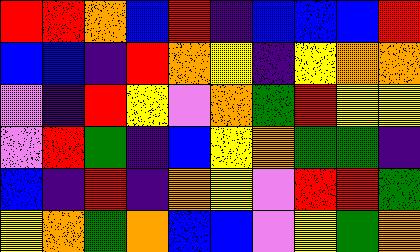[["red", "red", "orange", "blue", "red", "indigo", "blue", "blue", "blue", "red"], ["blue", "blue", "indigo", "red", "orange", "yellow", "indigo", "yellow", "orange", "orange"], ["violet", "indigo", "red", "yellow", "violet", "orange", "green", "red", "yellow", "yellow"], ["violet", "red", "green", "indigo", "blue", "yellow", "orange", "green", "green", "indigo"], ["blue", "indigo", "red", "indigo", "orange", "yellow", "violet", "red", "red", "green"], ["yellow", "orange", "green", "orange", "blue", "blue", "violet", "yellow", "green", "orange"]]